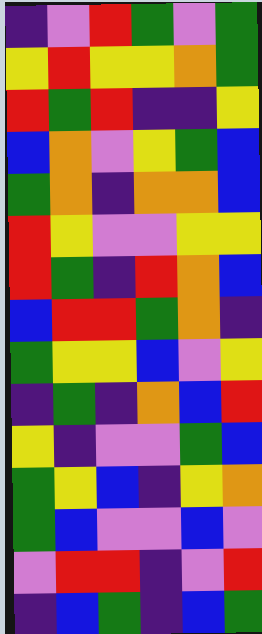[["indigo", "violet", "red", "green", "violet", "green"], ["yellow", "red", "yellow", "yellow", "orange", "green"], ["red", "green", "red", "indigo", "indigo", "yellow"], ["blue", "orange", "violet", "yellow", "green", "blue"], ["green", "orange", "indigo", "orange", "orange", "blue"], ["red", "yellow", "violet", "violet", "yellow", "yellow"], ["red", "green", "indigo", "red", "orange", "blue"], ["blue", "red", "red", "green", "orange", "indigo"], ["green", "yellow", "yellow", "blue", "violet", "yellow"], ["indigo", "green", "indigo", "orange", "blue", "red"], ["yellow", "indigo", "violet", "violet", "green", "blue"], ["green", "yellow", "blue", "indigo", "yellow", "orange"], ["green", "blue", "violet", "violet", "blue", "violet"], ["violet", "red", "red", "indigo", "violet", "red"], ["indigo", "blue", "green", "indigo", "blue", "green"]]